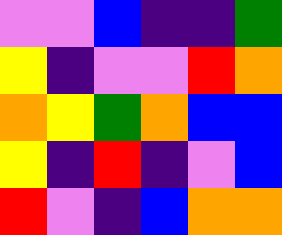[["violet", "violet", "blue", "indigo", "indigo", "green"], ["yellow", "indigo", "violet", "violet", "red", "orange"], ["orange", "yellow", "green", "orange", "blue", "blue"], ["yellow", "indigo", "red", "indigo", "violet", "blue"], ["red", "violet", "indigo", "blue", "orange", "orange"]]